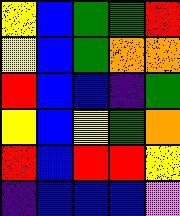[["yellow", "blue", "green", "green", "red"], ["yellow", "blue", "green", "orange", "orange"], ["red", "blue", "blue", "indigo", "green"], ["yellow", "blue", "yellow", "green", "orange"], ["red", "blue", "red", "red", "yellow"], ["indigo", "blue", "blue", "blue", "violet"]]